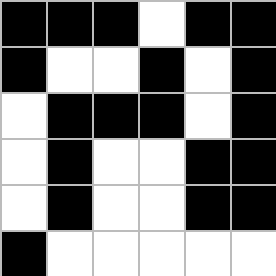[["black", "black", "black", "white", "black", "black"], ["black", "white", "white", "black", "white", "black"], ["white", "black", "black", "black", "white", "black"], ["white", "black", "white", "white", "black", "black"], ["white", "black", "white", "white", "black", "black"], ["black", "white", "white", "white", "white", "white"]]